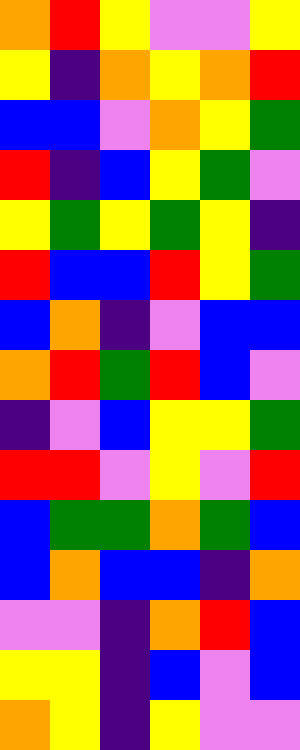[["orange", "red", "yellow", "violet", "violet", "yellow"], ["yellow", "indigo", "orange", "yellow", "orange", "red"], ["blue", "blue", "violet", "orange", "yellow", "green"], ["red", "indigo", "blue", "yellow", "green", "violet"], ["yellow", "green", "yellow", "green", "yellow", "indigo"], ["red", "blue", "blue", "red", "yellow", "green"], ["blue", "orange", "indigo", "violet", "blue", "blue"], ["orange", "red", "green", "red", "blue", "violet"], ["indigo", "violet", "blue", "yellow", "yellow", "green"], ["red", "red", "violet", "yellow", "violet", "red"], ["blue", "green", "green", "orange", "green", "blue"], ["blue", "orange", "blue", "blue", "indigo", "orange"], ["violet", "violet", "indigo", "orange", "red", "blue"], ["yellow", "yellow", "indigo", "blue", "violet", "blue"], ["orange", "yellow", "indigo", "yellow", "violet", "violet"]]